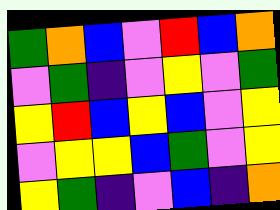[["green", "orange", "blue", "violet", "red", "blue", "orange"], ["violet", "green", "indigo", "violet", "yellow", "violet", "green"], ["yellow", "red", "blue", "yellow", "blue", "violet", "yellow"], ["violet", "yellow", "yellow", "blue", "green", "violet", "yellow"], ["yellow", "green", "indigo", "violet", "blue", "indigo", "orange"]]